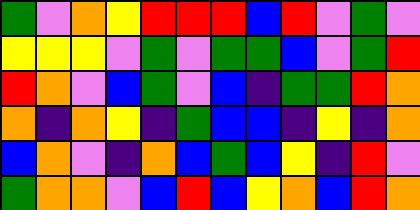[["green", "violet", "orange", "yellow", "red", "red", "red", "blue", "red", "violet", "green", "violet"], ["yellow", "yellow", "yellow", "violet", "green", "violet", "green", "green", "blue", "violet", "green", "red"], ["red", "orange", "violet", "blue", "green", "violet", "blue", "indigo", "green", "green", "red", "orange"], ["orange", "indigo", "orange", "yellow", "indigo", "green", "blue", "blue", "indigo", "yellow", "indigo", "orange"], ["blue", "orange", "violet", "indigo", "orange", "blue", "green", "blue", "yellow", "indigo", "red", "violet"], ["green", "orange", "orange", "violet", "blue", "red", "blue", "yellow", "orange", "blue", "red", "orange"]]